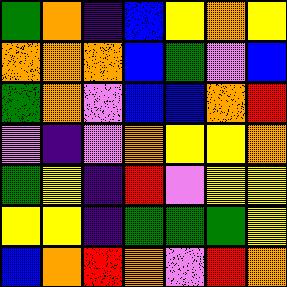[["green", "orange", "indigo", "blue", "yellow", "orange", "yellow"], ["orange", "orange", "orange", "blue", "green", "violet", "blue"], ["green", "orange", "violet", "blue", "blue", "orange", "red"], ["violet", "indigo", "violet", "orange", "yellow", "yellow", "orange"], ["green", "yellow", "indigo", "red", "violet", "yellow", "yellow"], ["yellow", "yellow", "indigo", "green", "green", "green", "yellow"], ["blue", "orange", "red", "orange", "violet", "red", "orange"]]